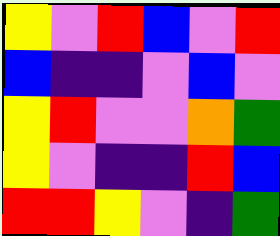[["yellow", "violet", "red", "blue", "violet", "red"], ["blue", "indigo", "indigo", "violet", "blue", "violet"], ["yellow", "red", "violet", "violet", "orange", "green"], ["yellow", "violet", "indigo", "indigo", "red", "blue"], ["red", "red", "yellow", "violet", "indigo", "green"]]